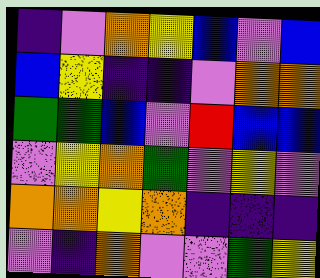[["indigo", "violet", "orange", "yellow", "blue", "violet", "blue"], ["blue", "yellow", "indigo", "indigo", "violet", "orange", "orange"], ["green", "green", "blue", "violet", "red", "blue", "blue"], ["violet", "yellow", "orange", "green", "violet", "yellow", "violet"], ["orange", "orange", "yellow", "orange", "indigo", "indigo", "indigo"], ["violet", "indigo", "orange", "violet", "violet", "green", "yellow"]]